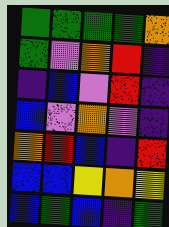[["green", "green", "green", "green", "orange"], ["green", "violet", "orange", "red", "indigo"], ["indigo", "blue", "violet", "red", "indigo"], ["blue", "violet", "orange", "violet", "indigo"], ["orange", "red", "blue", "indigo", "red"], ["blue", "blue", "yellow", "orange", "yellow"], ["blue", "green", "blue", "indigo", "green"]]